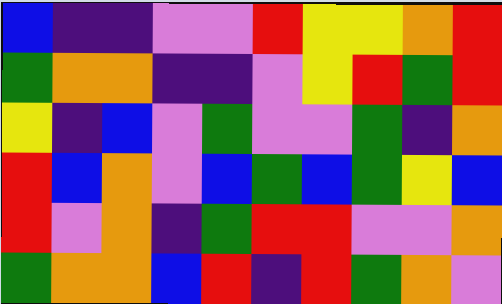[["blue", "indigo", "indigo", "violet", "violet", "red", "yellow", "yellow", "orange", "red"], ["green", "orange", "orange", "indigo", "indigo", "violet", "yellow", "red", "green", "red"], ["yellow", "indigo", "blue", "violet", "green", "violet", "violet", "green", "indigo", "orange"], ["red", "blue", "orange", "violet", "blue", "green", "blue", "green", "yellow", "blue"], ["red", "violet", "orange", "indigo", "green", "red", "red", "violet", "violet", "orange"], ["green", "orange", "orange", "blue", "red", "indigo", "red", "green", "orange", "violet"]]